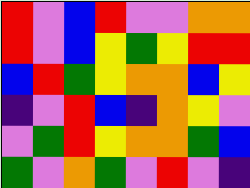[["red", "violet", "blue", "red", "violet", "violet", "orange", "orange"], ["red", "violet", "blue", "yellow", "green", "yellow", "red", "red"], ["blue", "red", "green", "yellow", "orange", "orange", "blue", "yellow"], ["indigo", "violet", "red", "blue", "indigo", "orange", "yellow", "violet"], ["violet", "green", "red", "yellow", "orange", "orange", "green", "blue"], ["green", "violet", "orange", "green", "violet", "red", "violet", "indigo"]]